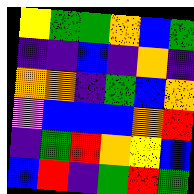[["yellow", "green", "green", "orange", "blue", "green"], ["indigo", "indigo", "blue", "indigo", "orange", "indigo"], ["orange", "orange", "indigo", "green", "blue", "orange"], ["violet", "blue", "blue", "blue", "orange", "red"], ["indigo", "green", "red", "orange", "yellow", "blue"], ["blue", "red", "indigo", "green", "red", "green"]]